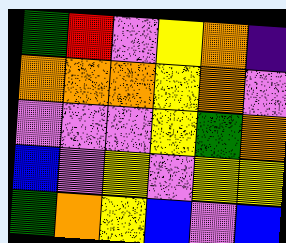[["green", "red", "violet", "yellow", "orange", "indigo"], ["orange", "orange", "orange", "yellow", "orange", "violet"], ["violet", "violet", "violet", "yellow", "green", "orange"], ["blue", "violet", "yellow", "violet", "yellow", "yellow"], ["green", "orange", "yellow", "blue", "violet", "blue"]]